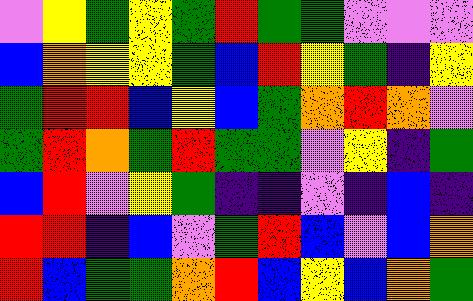[["violet", "yellow", "green", "yellow", "green", "red", "green", "green", "violet", "violet", "violet"], ["blue", "orange", "yellow", "yellow", "green", "blue", "red", "yellow", "green", "indigo", "yellow"], ["green", "red", "red", "blue", "yellow", "blue", "green", "orange", "red", "orange", "violet"], ["green", "red", "orange", "green", "red", "green", "green", "violet", "yellow", "indigo", "green"], ["blue", "red", "violet", "yellow", "green", "indigo", "indigo", "violet", "indigo", "blue", "indigo"], ["red", "red", "indigo", "blue", "violet", "green", "red", "blue", "violet", "blue", "orange"], ["red", "blue", "green", "green", "orange", "red", "blue", "yellow", "blue", "orange", "green"]]